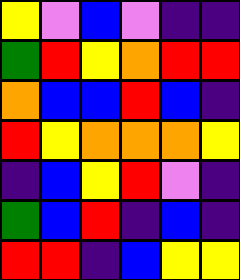[["yellow", "violet", "blue", "violet", "indigo", "indigo"], ["green", "red", "yellow", "orange", "red", "red"], ["orange", "blue", "blue", "red", "blue", "indigo"], ["red", "yellow", "orange", "orange", "orange", "yellow"], ["indigo", "blue", "yellow", "red", "violet", "indigo"], ["green", "blue", "red", "indigo", "blue", "indigo"], ["red", "red", "indigo", "blue", "yellow", "yellow"]]